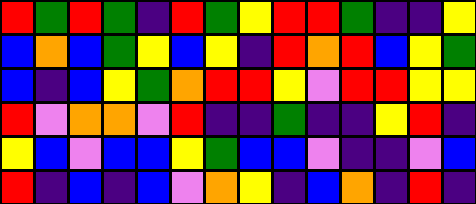[["red", "green", "red", "green", "indigo", "red", "green", "yellow", "red", "red", "green", "indigo", "indigo", "yellow"], ["blue", "orange", "blue", "green", "yellow", "blue", "yellow", "indigo", "red", "orange", "red", "blue", "yellow", "green"], ["blue", "indigo", "blue", "yellow", "green", "orange", "red", "red", "yellow", "violet", "red", "red", "yellow", "yellow"], ["red", "violet", "orange", "orange", "violet", "red", "indigo", "indigo", "green", "indigo", "indigo", "yellow", "red", "indigo"], ["yellow", "blue", "violet", "blue", "blue", "yellow", "green", "blue", "blue", "violet", "indigo", "indigo", "violet", "blue"], ["red", "indigo", "blue", "indigo", "blue", "violet", "orange", "yellow", "indigo", "blue", "orange", "indigo", "red", "indigo"]]